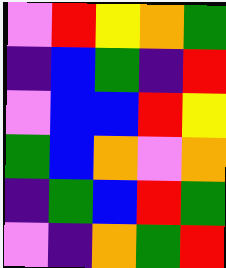[["violet", "red", "yellow", "orange", "green"], ["indigo", "blue", "green", "indigo", "red"], ["violet", "blue", "blue", "red", "yellow"], ["green", "blue", "orange", "violet", "orange"], ["indigo", "green", "blue", "red", "green"], ["violet", "indigo", "orange", "green", "red"]]